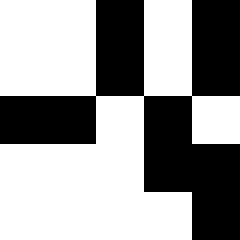[["white", "white", "black", "white", "black"], ["white", "white", "black", "white", "black"], ["black", "black", "white", "black", "white"], ["white", "white", "white", "black", "black"], ["white", "white", "white", "white", "black"]]